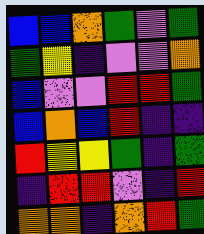[["blue", "blue", "orange", "green", "violet", "green"], ["green", "yellow", "indigo", "violet", "violet", "orange"], ["blue", "violet", "violet", "red", "red", "green"], ["blue", "orange", "blue", "red", "indigo", "indigo"], ["red", "yellow", "yellow", "green", "indigo", "green"], ["indigo", "red", "red", "violet", "indigo", "red"], ["orange", "orange", "indigo", "orange", "red", "green"]]